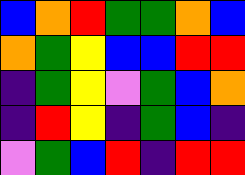[["blue", "orange", "red", "green", "green", "orange", "blue"], ["orange", "green", "yellow", "blue", "blue", "red", "red"], ["indigo", "green", "yellow", "violet", "green", "blue", "orange"], ["indigo", "red", "yellow", "indigo", "green", "blue", "indigo"], ["violet", "green", "blue", "red", "indigo", "red", "red"]]